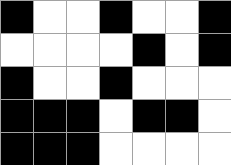[["black", "white", "white", "black", "white", "white", "black"], ["white", "white", "white", "white", "black", "white", "black"], ["black", "white", "white", "black", "white", "white", "white"], ["black", "black", "black", "white", "black", "black", "white"], ["black", "black", "black", "white", "white", "white", "white"]]